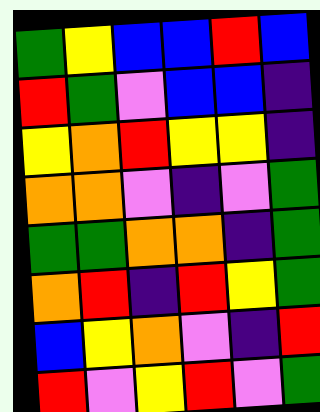[["green", "yellow", "blue", "blue", "red", "blue"], ["red", "green", "violet", "blue", "blue", "indigo"], ["yellow", "orange", "red", "yellow", "yellow", "indigo"], ["orange", "orange", "violet", "indigo", "violet", "green"], ["green", "green", "orange", "orange", "indigo", "green"], ["orange", "red", "indigo", "red", "yellow", "green"], ["blue", "yellow", "orange", "violet", "indigo", "red"], ["red", "violet", "yellow", "red", "violet", "green"]]